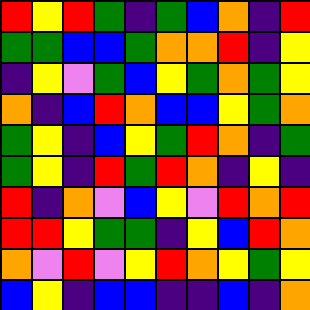[["red", "yellow", "red", "green", "indigo", "green", "blue", "orange", "indigo", "red"], ["green", "green", "blue", "blue", "green", "orange", "orange", "red", "indigo", "yellow"], ["indigo", "yellow", "violet", "green", "blue", "yellow", "green", "orange", "green", "yellow"], ["orange", "indigo", "blue", "red", "orange", "blue", "blue", "yellow", "green", "orange"], ["green", "yellow", "indigo", "blue", "yellow", "green", "red", "orange", "indigo", "green"], ["green", "yellow", "indigo", "red", "green", "red", "orange", "indigo", "yellow", "indigo"], ["red", "indigo", "orange", "violet", "blue", "yellow", "violet", "red", "orange", "red"], ["red", "red", "yellow", "green", "green", "indigo", "yellow", "blue", "red", "orange"], ["orange", "violet", "red", "violet", "yellow", "red", "orange", "yellow", "green", "yellow"], ["blue", "yellow", "indigo", "blue", "blue", "indigo", "indigo", "blue", "indigo", "orange"]]